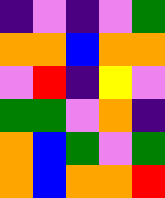[["indigo", "violet", "indigo", "violet", "green"], ["orange", "orange", "blue", "orange", "orange"], ["violet", "red", "indigo", "yellow", "violet"], ["green", "green", "violet", "orange", "indigo"], ["orange", "blue", "green", "violet", "green"], ["orange", "blue", "orange", "orange", "red"]]